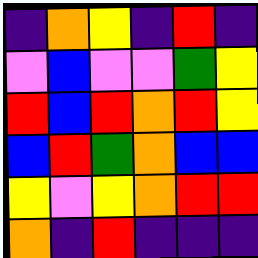[["indigo", "orange", "yellow", "indigo", "red", "indigo"], ["violet", "blue", "violet", "violet", "green", "yellow"], ["red", "blue", "red", "orange", "red", "yellow"], ["blue", "red", "green", "orange", "blue", "blue"], ["yellow", "violet", "yellow", "orange", "red", "red"], ["orange", "indigo", "red", "indigo", "indigo", "indigo"]]